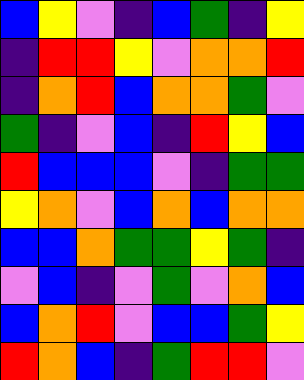[["blue", "yellow", "violet", "indigo", "blue", "green", "indigo", "yellow"], ["indigo", "red", "red", "yellow", "violet", "orange", "orange", "red"], ["indigo", "orange", "red", "blue", "orange", "orange", "green", "violet"], ["green", "indigo", "violet", "blue", "indigo", "red", "yellow", "blue"], ["red", "blue", "blue", "blue", "violet", "indigo", "green", "green"], ["yellow", "orange", "violet", "blue", "orange", "blue", "orange", "orange"], ["blue", "blue", "orange", "green", "green", "yellow", "green", "indigo"], ["violet", "blue", "indigo", "violet", "green", "violet", "orange", "blue"], ["blue", "orange", "red", "violet", "blue", "blue", "green", "yellow"], ["red", "orange", "blue", "indigo", "green", "red", "red", "violet"]]